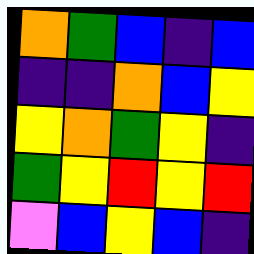[["orange", "green", "blue", "indigo", "blue"], ["indigo", "indigo", "orange", "blue", "yellow"], ["yellow", "orange", "green", "yellow", "indigo"], ["green", "yellow", "red", "yellow", "red"], ["violet", "blue", "yellow", "blue", "indigo"]]